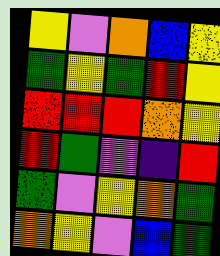[["yellow", "violet", "orange", "blue", "yellow"], ["green", "yellow", "green", "red", "yellow"], ["red", "red", "red", "orange", "yellow"], ["red", "green", "violet", "indigo", "red"], ["green", "violet", "yellow", "orange", "green"], ["orange", "yellow", "violet", "blue", "green"]]